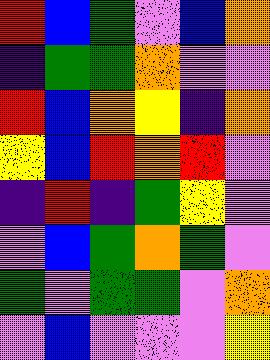[["red", "blue", "green", "violet", "blue", "orange"], ["indigo", "green", "green", "orange", "violet", "violet"], ["red", "blue", "orange", "yellow", "indigo", "orange"], ["yellow", "blue", "red", "orange", "red", "violet"], ["indigo", "red", "indigo", "green", "yellow", "violet"], ["violet", "blue", "green", "orange", "green", "violet"], ["green", "violet", "green", "green", "violet", "orange"], ["violet", "blue", "violet", "violet", "violet", "yellow"]]